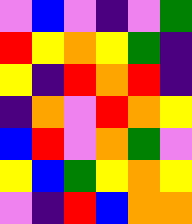[["violet", "blue", "violet", "indigo", "violet", "green"], ["red", "yellow", "orange", "yellow", "green", "indigo"], ["yellow", "indigo", "red", "orange", "red", "indigo"], ["indigo", "orange", "violet", "red", "orange", "yellow"], ["blue", "red", "violet", "orange", "green", "violet"], ["yellow", "blue", "green", "yellow", "orange", "yellow"], ["violet", "indigo", "red", "blue", "orange", "orange"]]